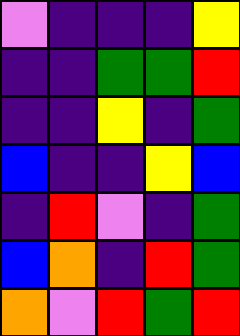[["violet", "indigo", "indigo", "indigo", "yellow"], ["indigo", "indigo", "green", "green", "red"], ["indigo", "indigo", "yellow", "indigo", "green"], ["blue", "indigo", "indigo", "yellow", "blue"], ["indigo", "red", "violet", "indigo", "green"], ["blue", "orange", "indigo", "red", "green"], ["orange", "violet", "red", "green", "red"]]